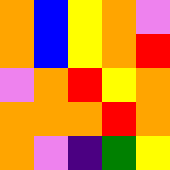[["orange", "blue", "yellow", "orange", "violet"], ["orange", "blue", "yellow", "orange", "red"], ["violet", "orange", "red", "yellow", "orange"], ["orange", "orange", "orange", "red", "orange"], ["orange", "violet", "indigo", "green", "yellow"]]